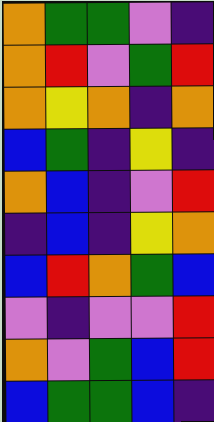[["orange", "green", "green", "violet", "indigo"], ["orange", "red", "violet", "green", "red"], ["orange", "yellow", "orange", "indigo", "orange"], ["blue", "green", "indigo", "yellow", "indigo"], ["orange", "blue", "indigo", "violet", "red"], ["indigo", "blue", "indigo", "yellow", "orange"], ["blue", "red", "orange", "green", "blue"], ["violet", "indigo", "violet", "violet", "red"], ["orange", "violet", "green", "blue", "red"], ["blue", "green", "green", "blue", "indigo"]]